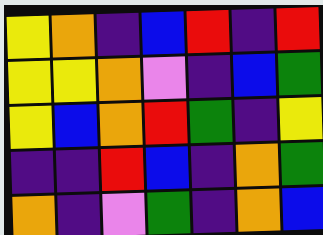[["yellow", "orange", "indigo", "blue", "red", "indigo", "red"], ["yellow", "yellow", "orange", "violet", "indigo", "blue", "green"], ["yellow", "blue", "orange", "red", "green", "indigo", "yellow"], ["indigo", "indigo", "red", "blue", "indigo", "orange", "green"], ["orange", "indigo", "violet", "green", "indigo", "orange", "blue"]]